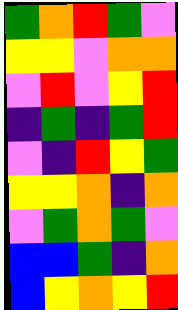[["green", "orange", "red", "green", "violet"], ["yellow", "yellow", "violet", "orange", "orange"], ["violet", "red", "violet", "yellow", "red"], ["indigo", "green", "indigo", "green", "red"], ["violet", "indigo", "red", "yellow", "green"], ["yellow", "yellow", "orange", "indigo", "orange"], ["violet", "green", "orange", "green", "violet"], ["blue", "blue", "green", "indigo", "orange"], ["blue", "yellow", "orange", "yellow", "red"]]